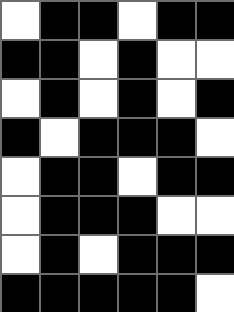[["white", "black", "black", "white", "black", "black"], ["black", "black", "white", "black", "white", "white"], ["white", "black", "white", "black", "white", "black"], ["black", "white", "black", "black", "black", "white"], ["white", "black", "black", "white", "black", "black"], ["white", "black", "black", "black", "white", "white"], ["white", "black", "white", "black", "black", "black"], ["black", "black", "black", "black", "black", "white"]]